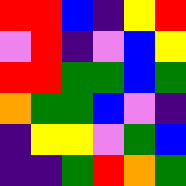[["red", "red", "blue", "indigo", "yellow", "red"], ["violet", "red", "indigo", "violet", "blue", "yellow"], ["red", "red", "green", "green", "blue", "green"], ["orange", "green", "green", "blue", "violet", "indigo"], ["indigo", "yellow", "yellow", "violet", "green", "blue"], ["indigo", "indigo", "green", "red", "orange", "green"]]